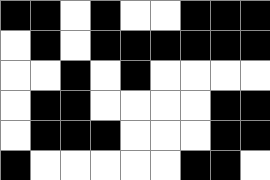[["black", "black", "white", "black", "white", "white", "black", "black", "black"], ["white", "black", "white", "black", "black", "black", "black", "black", "black"], ["white", "white", "black", "white", "black", "white", "white", "white", "white"], ["white", "black", "black", "white", "white", "white", "white", "black", "black"], ["white", "black", "black", "black", "white", "white", "white", "black", "black"], ["black", "white", "white", "white", "white", "white", "black", "black", "white"]]